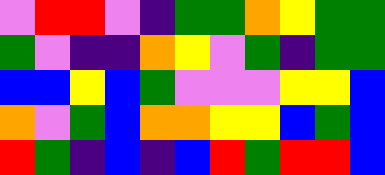[["violet", "red", "red", "violet", "indigo", "green", "green", "orange", "yellow", "green", "green"], ["green", "violet", "indigo", "indigo", "orange", "yellow", "violet", "green", "indigo", "green", "green"], ["blue", "blue", "yellow", "blue", "green", "violet", "violet", "violet", "yellow", "yellow", "blue"], ["orange", "violet", "green", "blue", "orange", "orange", "yellow", "yellow", "blue", "green", "blue"], ["red", "green", "indigo", "blue", "indigo", "blue", "red", "green", "red", "red", "blue"]]